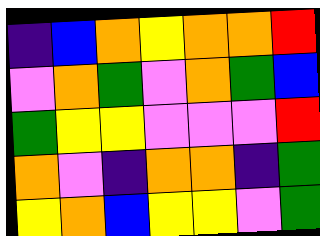[["indigo", "blue", "orange", "yellow", "orange", "orange", "red"], ["violet", "orange", "green", "violet", "orange", "green", "blue"], ["green", "yellow", "yellow", "violet", "violet", "violet", "red"], ["orange", "violet", "indigo", "orange", "orange", "indigo", "green"], ["yellow", "orange", "blue", "yellow", "yellow", "violet", "green"]]